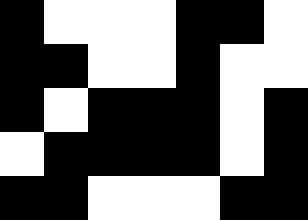[["black", "white", "white", "white", "black", "black", "white"], ["black", "black", "white", "white", "black", "white", "white"], ["black", "white", "black", "black", "black", "white", "black"], ["white", "black", "black", "black", "black", "white", "black"], ["black", "black", "white", "white", "white", "black", "black"]]